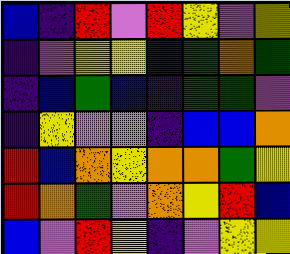[["blue", "indigo", "red", "violet", "red", "yellow", "violet", "yellow"], ["indigo", "violet", "yellow", "yellow", "indigo", "green", "orange", "green"], ["indigo", "blue", "green", "blue", "indigo", "green", "green", "violet"], ["indigo", "yellow", "violet", "violet", "indigo", "blue", "blue", "orange"], ["red", "blue", "orange", "yellow", "orange", "orange", "green", "yellow"], ["red", "orange", "green", "violet", "orange", "yellow", "red", "blue"], ["blue", "violet", "red", "yellow", "indigo", "violet", "yellow", "yellow"]]